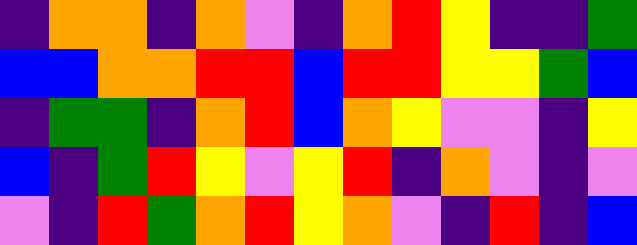[["indigo", "orange", "orange", "indigo", "orange", "violet", "indigo", "orange", "red", "yellow", "indigo", "indigo", "green"], ["blue", "blue", "orange", "orange", "red", "red", "blue", "red", "red", "yellow", "yellow", "green", "blue"], ["indigo", "green", "green", "indigo", "orange", "red", "blue", "orange", "yellow", "violet", "violet", "indigo", "yellow"], ["blue", "indigo", "green", "red", "yellow", "violet", "yellow", "red", "indigo", "orange", "violet", "indigo", "violet"], ["violet", "indigo", "red", "green", "orange", "red", "yellow", "orange", "violet", "indigo", "red", "indigo", "blue"]]